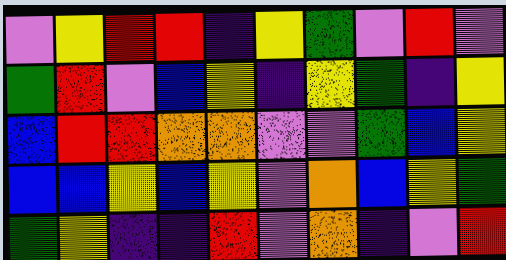[["violet", "yellow", "red", "red", "indigo", "yellow", "green", "violet", "red", "violet"], ["green", "red", "violet", "blue", "yellow", "indigo", "yellow", "green", "indigo", "yellow"], ["blue", "red", "red", "orange", "orange", "violet", "violet", "green", "blue", "yellow"], ["blue", "blue", "yellow", "blue", "yellow", "violet", "orange", "blue", "yellow", "green"], ["green", "yellow", "indigo", "indigo", "red", "violet", "orange", "indigo", "violet", "red"]]